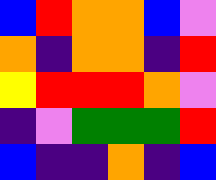[["blue", "red", "orange", "orange", "blue", "violet"], ["orange", "indigo", "orange", "orange", "indigo", "red"], ["yellow", "red", "red", "red", "orange", "violet"], ["indigo", "violet", "green", "green", "green", "red"], ["blue", "indigo", "indigo", "orange", "indigo", "blue"]]